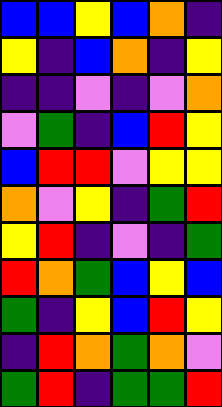[["blue", "blue", "yellow", "blue", "orange", "indigo"], ["yellow", "indigo", "blue", "orange", "indigo", "yellow"], ["indigo", "indigo", "violet", "indigo", "violet", "orange"], ["violet", "green", "indigo", "blue", "red", "yellow"], ["blue", "red", "red", "violet", "yellow", "yellow"], ["orange", "violet", "yellow", "indigo", "green", "red"], ["yellow", "red", "indigo", "violet", "indigo", "green"], ["red", "orange", "green", "blue", "yellow", "blue"], ["green", "indigo", "yellow", "blue", "red", "yellow"], ["indigo", "red", "orange", "green", "orange", "violet"], ["green", "red", "indigo", "green", "green", "red"]]